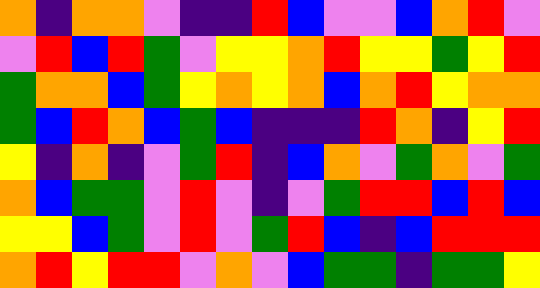[["orange", "indigo", "orange", "orange", "violet", "indigo", "indigo", "red", "blue", "violet", "violet", "blue", "orange", "red", "violet"], ["violet", "red", "blue", "red", "green", "violet", "yellow", "yellow", "orange", "red", "yellow", "yellow", "green", "yellow", "red"], ["green", "orange", "orange", "blue", "green", "yellow", "orange", "yellow", "orange", "blue", "orange", "red", "yellow", "orange", "orange"], ["green", "blue", "red", "orange", "blue", "green", "blue", "indigo", "indigo", "indigo", "red", "orange", "indigo", "yellow", "red"], ["yellow", "indigo", "orange", "indigo", "violet", "green", "red", "indigo", "blue", "orange", "violet", "green", "orange", "violet", "green"], ["orange", "blue", "green", "green", "violet", "red", "violet", "indigo", "violet", "green", "red", "red", "blue", "red", "blue"], ["yellow", "yellow", "blue", "green", "violet", "red", "violet", "green", "red", "blue", "indigo", "blue", "red", "red", "red"], ["orange", "red", "yellow", "red", "red", "violet", "orange", "violet", "blue", "green", "green", "indigo", "green", "green", "yellow"]]